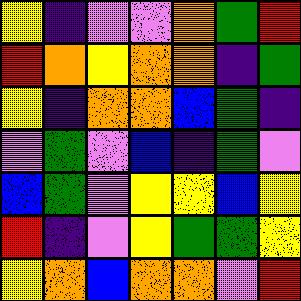[["yellow", "indigo", "violet", "violet", "orange", "green", "red"], ["red", "orange", "yellow", "orange", "orange", "indigo", "green"], ["yellow", "indigo", "orange", "orange", "blue", "green", "indigo"], ["violet", "green", "violet", "blue", "indigo", "green", "violet"], ["blue", "green", "violet", "yellow", "yellow", "blue", "yellow"], ["red", "indigo", "violet", "yellow", "green", "green", "yellow"], ["yellow", "orange", "blue", "orange", "orange", "violet", "red"]]